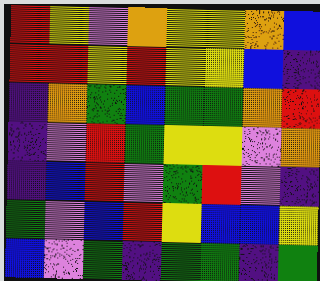[["red", "yellow", "violet", "orange", "yellow", "yellow", "orange", "blue"], ["red", "red", "yellow", "red", "yellow", "yellow", "blue", "indigo"], ["indigo", "orange", "green", "blue", "green", "green", "orange", "red"], ["indigo", "violet", "red", "green", "yellow", "yellow", "violet", "orange"], ["indigo", "blue", "red", "violet", "green", "red", "violet", "indigo"], ["green", "violet", "blue", "red", "yellow", "blue", "blue", "yellow"], ["blue", "violet", "green", "indigo", "green", "green", "indigo", "green"]]